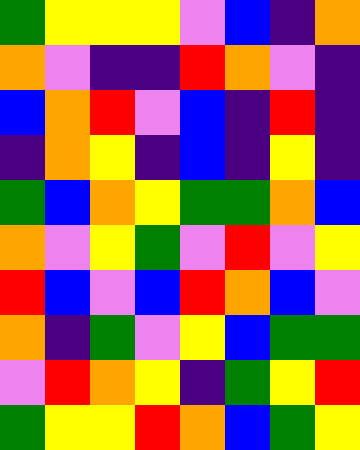[["green", "yellow", "yellow", "yellow", "violet", "blue", "indigo", "orange"], ["orange", "violet", "indigo", "indigo", "red", "orange", "violet", "indigo"], ["blue", "orange", "red", "violet", "blue", "indigo", "red", "indigo"], ["indigo", "orange", "yellow", "indigo", "blue", "indigo", "yellow", "indigo"], ["green", "blue", "orange", "yellow", "green", "green", "orange", "blue"], ["orange", "violet", "yellow", "green", "violet", "red", "violet", "yellow"], ["red", "blue", "violet", "blue", "red", "orange", "blue", "violet"], ["orange", "indigo", "green", "violet", "yellow", "blue", "green", "green"], ["violet", "red", "orange", "yellow", "indigo", "green", "yellow", "red"], ["green", "yellow", "yellow", "red", "orange", "blue", "green", "yellow"]]